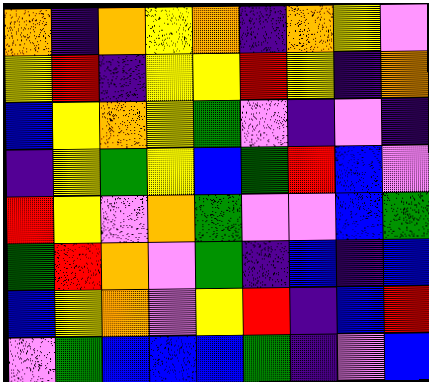[["orange", "indigo", "orange", "yellow", "orange", "indigo", "orange", "yellow", "violet"], ["yellow", "red", "indigo", "yellow", "yellow", "red", "yellow", "indigo", "orange"], ["blue", "yellow", "orange", "yellow", "green", "violet", "indigo", "violet", "indigo"], ["indigo", "yellow", "green", "yellow", "blue", "green", "red", "blue", "violet"], ["red", "yellow", "violet", "orange", "green", "violet", "violet", "blue", "green"], ["green", "red", "orange", "violet", "green", "indigo", "blue", "indigo", "blue"], ["blue", "yellow", "orange", "violet", "yellow", "red", "indigo", "blue", "red"], ["violet", "green", "blue", "blue", "blue", "green", "indigo", "violet", "blue"]]